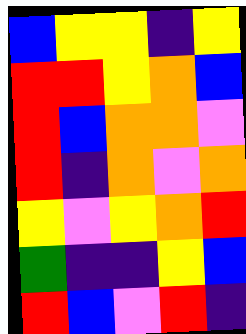[["blue", "yellow", "yellow", "indigo", "yellow"], ["red", "red", "yellow", "orange", "blue"], ["red", "blue", "orange", "orange", "violet"], ["red", "indigo", "orange", "violet", "orange"], ["yellow", "violet", "yellow", "orange", "red"], ["green", "indigo", "indigo", "yellow", "blue"], ["red", "blue", "violet", "red", "indigo"]]